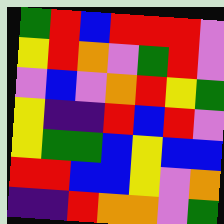[["green", "red", "blue", "red", "red", "red", "violet"], ["yellow", "red", "orange", "violet", "green", "red", "violet"], ["violet", "blue", "violet", "orange", "red", "yellow", "green"], ["yellow", "indigo", "indigo", "red", "blue", "red", "violet"], ["yellow", "green", "green", "blue", "yellow", "blue", "blue"], ["red", "red", "blue", "blue", "yellow", "violet", "orange"], ["indigo", "indigo", "red", "orange", "orange", "violet", "green"]]